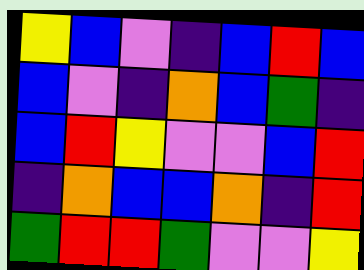[["yellow", "blue", "violet", "indigo", "blue", "red", "blue"], ["blue", "violet", "indigo", "orange", "blue", "green", "indigo"], ["blue", "red", "yellow", "violet", "violet", "blue", "red"], ["indigo", "orange", "blue", "blue", "orange", "indigo", "red"], ["green", "red", "red", "green", "violet", "violet", "yellow"]]